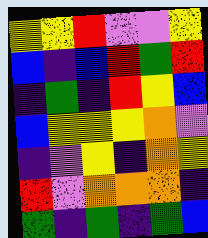[["yellow", "yellow", "red", "violet", "violet", "yellow"], ["blue", "indigo", "blue", "red", "green", "red"], ["indigo", "green", "indigo", "red", "yellow", "blue"], ["blue", "yellow", "yellow", "yellow", "orange", "violet"], ["indigo", "violet", "yellow", "indigo", "orange", "yellow"], ["red", "violet", "orange", "orange", "orange", "indigo"], ["green", "indigo", "green", "indigo", "green", "blue"]]